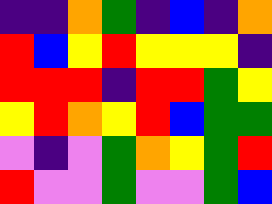[["indigo", "indigo", "orange", "green", "indigo", "blue", "indigo", "orange"], ["red", "blue", "yellow", "red", "yellow", "yellow", "yellow", "indigo"], ["red", "red", "red", "indigo", "red", "red", "green", "yellow"], ["yellow", "red", "orange", "yellow", "red", "blue", "green", "green"], ["violet", "indigo", "violet", "green", "orange", "yellow", "green", "red"], ["red", "violet", "violet", "green", "violet", "violet", "green", "blue"]]